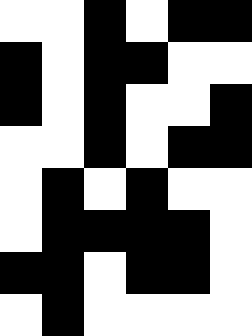[["white", "white", "black", "white", "black", "black"], ["black", "white", "black", "black", "white", "white"], ["black", "white", "black", "white", "white", "black"], ["white", "white", "black", "white", "black", "black"], ["white", "black", "white", "black", "white", "white"], ["white", "black", "black", "black", "black", "white"], ["black", "black", "white", "black", "black", "white"], ["white", "black", "white", "white", "white", "white"]]